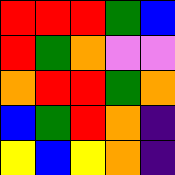[["red", "red", "red", "green", "blue"], ["red", "green", "orange", "violet", "violet"], ["orange", "red", "red", "green", "orange"], ["blue", "green", "red", "orange", "indigo"], ["yellow", "blue", "yellow", "orange", "indigo"]]